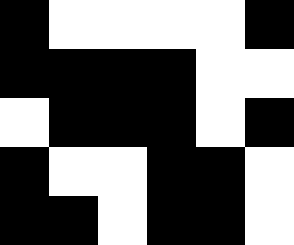[["black", "white", "white", "white", "white", "black"], ["black", "black", "black", "black", "white", "white"], ["white", "black", "black", "black", "white", "black"], ["black", "white", "white", "black", "black", "white"], ["black", "black", "white", "black", "black", "white"]]